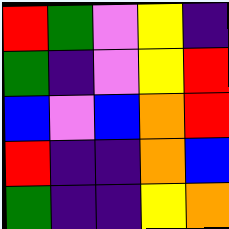[["red", "green", "violet", "yellow", "indigo"], ["green", "indigo", "violet", "yellow", "red"], ["blue", "violet", "blue", "orange", "red"], ["red", "indigo", "indigo", "orange", "blue"], ["green", "indigo", "indigo", "yellow", "orange"]]